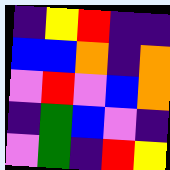[["indigo", "yellow", "red", "indigo", "indigo"], ["blue", "blue", "orange", "indigo", "orange"], ["violet", "red", "violet", "blue", "orange"], ["indigo", "green", "blue", "violet", "indigo"], ["violet", "green", "indigo", "red", "yellow"]]